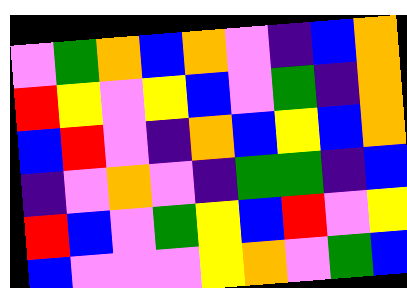[["violet", "green", "orange", "blue", "orange", "violet", "indigo", "blue", "orange"], ["red", "yellow", "violet", "yellow", "blue", "violet", "green", "indigo", "orange"], ["blue", "red", "violet", "indigo", "orange", "blue", "yellow", "blue", "orange"], ["indigo", "violet", "orange", "violet", "indigo", "green", "green", "indigo", "blue"], ["red", "blue", "violet", "green", "yellow", "blue", "red", "violet", "yellow"], ["blue", "violet", "violet", "violet", "yellow", "orange", "violet", "green", "blue"]]